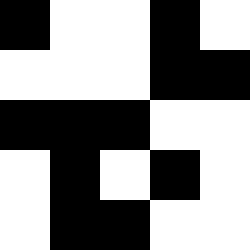[["black", "white", "white", "black", "white"], ["white", "white", "white", "black", "black"], ["black", "black", "black", "white", "white"], ["white", "black", "white", "black", "white"], ["white", "black", "black", "white", "white"]]